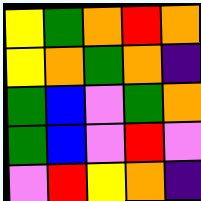[["yellow", "green", "orange", "red", "orange"], ["yellow", "orange", "green", "orange", "indigo"], ["green", "blue", "violet", "green", "orange"], ["green", "blue", "violet", "red", "violet"], ["violet", "red", "yellow", "orange", "indigo"]]